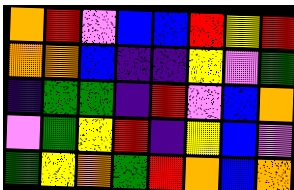[["orange", "red", "violet", "blue", "blue", "red", "yellow", "red"], ["orange", "orange", "blue", "indigo", "indigo", "yellow", "violet", "green"], ["indigo", "green", "green", "indigo", "red", "violet", "blue", "orange"], ["violet", "green", "yellow", "red", "indigo", "yellow", "blue", "violet"], ["green", "yellow", "orange", "green", "red", "orange", "blue", "orange"]]